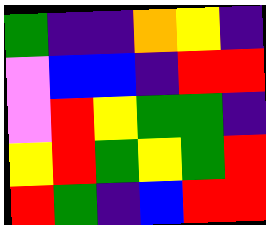[["green", "indigo", "indigo", "orange", "yellow", "indigo"], ["violet", "blue", "blue", "indigo", "red", "red"], ["violet", "red", "yellow", "green", "green", "indigo"], ["yellow", "red", "green", "yellow", "green", "red"], ["red", "green", "indigo", "blue", "red", "red"]]